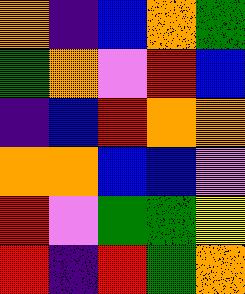[["orange", "indigo", "blue", "orange", "green"], ["green", "orange", "violet", "red", "blue"], ["indigo", "blue", "red", "orange", "orange"], ["orange", "orange", "blue", "blue", "violet"], ["red", "violet", "green", "green", "yellow"], ["red", "indigo", "red", "green", "orange"]]